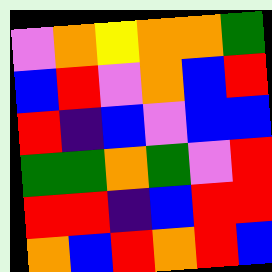[["violet", "orange", "yellow", "orange", "orange", "green"], ["blue", "red", "violet", "orange", "blue", "red"], ["red", "indigo", "blue", "violet", "blue", "blue"], ["green", "green", "orange", "green", "violet", "red"], ["red", "red", "indigo", "blue", "red", "red"], ["orange", "blue", "red", "orange", "red", "blue"]]